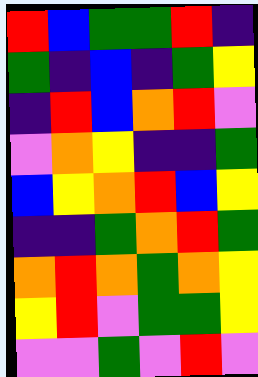[["red", "blue", "green", "green", "red", "indigo"], ["green", "indigo", "blue", "indigo", "green", "yellow"], ["indigo", "red", "blue", "orange", "red", "violet"], ["violet", "orange", "yellow", "indigo", "indigo", "green"], ["blue", "yellow", "orange", "red", "blue", "yellow"], ["indigo", "indigo", "green", "orange", "red", "green"], ["orange", "red", "orange", "green", "orange", "yellow"], ["yellow", "red", "violet", "green", "green", "yellow"], ["violet", "violet", "green", "violet", "red", "violet"]]